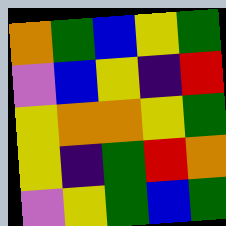[["orange", "green", "blue", "yellow", "green"], ["violet", "blue", "yellow", "indigo", "red"], ["yellow", "orange", "orange", "yellow", "green"], ["yellow", "indigo", "green", "red", "orange"], ["violet", "yellow", "green", "blue", "green"]]